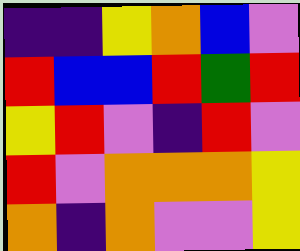[["indigo", "indigo", "yellow", "orange", "blue", "violet"], ["red", "blue", "blue", "red", "green", "red"], ["yellow", "red", "violet", "indigo", "red", "violet"], ["red", "violet", "orange", "orange", "orange", "yellow"], ["orange", "indigo", "orange", "violet", "violet", "yellow"]]